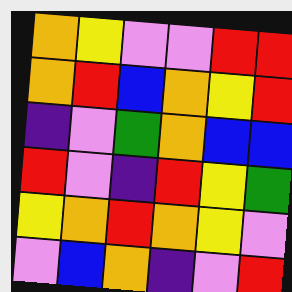[["orange", "yellow", "violet", "violet", "red", "red"], ["orange", "red", "blue", "orange", "yellow", "red"], ["indigo", "violet", "green", "orange", "blue", "blue"], ["red", "violet", "indigo", "red", "yellow", "green"], ["yellow", "orange", "red", "orange", "yellow", "violet"], ["violet", "blue", "orange", "indigo", "violet", "red"]]